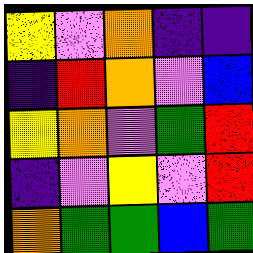[["yellow", "violet", "orange", "indigo", "indigo"], ["indigo", "red", "orange", "violet", "blue"], ["yellow", "orange", "violet", "green", "red"], ["indigo", "violet", "yellow", "violet", "red"], ["orange", "green", "green", "blue", "green"]]